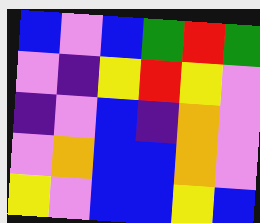[["blue", "violet", "blue", "green", "red", "green"], ["violet", "indigo", "yellow", "red", "yellow", "violet"], ["indigo", "violet", "blue", "indigo", "orange", "violet"], ["violet", "orange", "blue", "blue", "orange", "violet"], ["yellow", "violet", "blue", "blue", "yellow", "blue"]]